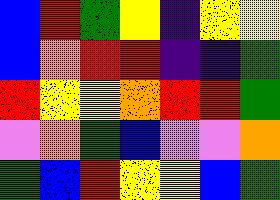[["blue", "red", "green", "yellow", "indigo", "yellow", "yellow"], ["blue", "orange", "red", "red", "indigo", "indigo", "green"], ["red", "yellow", "yellow", "orange", "red", "red", "green"], ["violet", "orange", "green", "blue", "violet", "violet", "orange"], ["green", "blue", "red", "yellow", "yellow", "blue", "green"]]